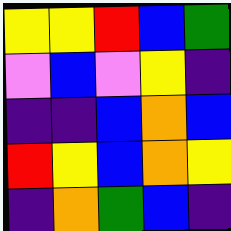[["yellow", "yellow", "red", "blue", "green"], ["violet", "blue", "violet", "yellow", "indigo"], ["indigo", "indigo", "blue", "orange", "blue"], ["red", "yellow", "blue", "orange", "yellow"], ["indigo", "orange", "green", "blue", "indigo"]]